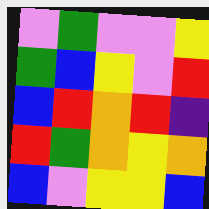[["violet", "green", "violet", "violet", "yellow"], ["green", "blue", "yellow", "violet", "red"], ["blue", "red", "orange", "red", "indigo"], ["red", "green", "orange", "yellow", "orange"], ["blue", "violet", "yellow", "yellow", "blue"]]